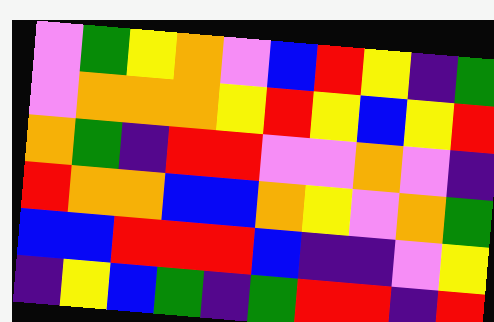[["violet", "green", "yellow", "orange", "violet", "blue", "red", "yellow", "indigo", "green"], ["violet", "orange", "orange", "orange", "yellow", "red", "yellow", "blue", "yellow", "red"], ["orange", "green", "indigo", "red", "red", "violet", "violet", "orange", "violet", "indigo"], ["red", "orange", "orange", "blue", "blue", "orange", "yellow", "violet", "orange", "green"], ["blue", "blue", "red", "red", "red", "blue", "indigo", "indigo", "violet", "yellow"], ["indigo", "yellow", "blue", "green", "indigo", "green", "red", "red", "indigo", "red"]]